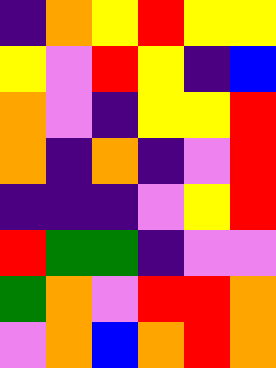[["indigo", "orange", "yellow", "red", "yellow", "yellow"], ["yellow", "violet", "red", "yellow", "indigo", "blue"], ["orange", "violet", "indigo", "yellow", "yellow", "red"], ["orange", "indigo", "orange", "indigo", "violet", "red"], ["indigo", "indigo", "indigo", "violet", "yellow", "red"], ["red", "green", "green", "indigo", "violet", "violet"], ["green", "orange", "violet", "red", "red", "orange"], ["violet", "orange", "blue", "orange", "red", "orange"]]